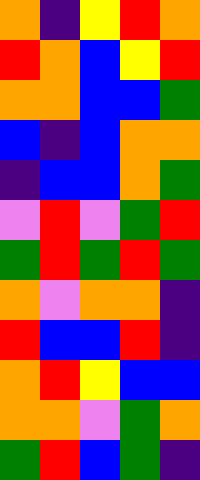[["orange", "indigo", "yellow", "red", "orange"], ["red", "orange", "blue", "yellow", "red"], ["orange", "orange", "blue", "blue", "green"], ["blue", "indigo", "blue", "orange", "orange"], ["indigo", "blue", "blue", "orange", "green"], ["violet", "red", "violet", "green", "red"], ["green", "red", "green", "red", "green"], ["orange", "violet", "orange", "orange", "indigo"], ["red", "blue", "blue", "red", "indigo"], ["orange", "red", "yellow", "blue", "blue"], ["orange", "orange", "violet", "green", "orange"], ["green", "red", "blue", "green", "indigo"]]